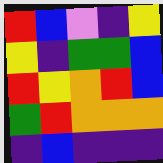[["red", "blue", "violet", "indigo", "yellow"], ["yellow", "indigo", "green", "green", "blue"], ["red", "yellow", "orange", "red", "blue"], ["green", "red", "orange", "orange", "orange"], ["indigo", "blue", "indigo", "indigo", "indigo"]]